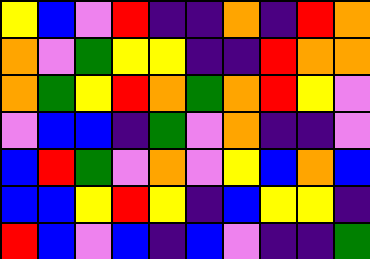[["yellow", "blue", "violet", "red", "indigo", "indigo", "orange", "indigo", "red", "orange"], ["orange", "violet", "green", "yellow", "yellow", "indigo", "indigo", "red", "orange", "orange"], ["orange", "green", "yellow", "red", "orange", "green", "orange", "red", "yellow", "violet"], ["violet", "blue", "blue", "indigo", "green", "violet", "orange", "indigo", "indigo", "violet"], ["blue", "red", "green", "violet", "orange", "violet", "yellow", "blue", "orange", "blue"], ["blue", "blue", "yellow", "red", "yellow", "indigo", "blue", "yellow", "yellow", "indigo"], ["red", "blue", "violet", "blue", "indigo", "blue", "violet", "indigo", "indigo", "green"]]